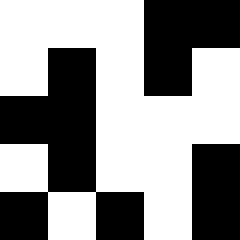[["white", "white", "white", "black", "black"], ["white", "black", "white", "black", "white"], ["black", "black", "white", "white", "white"], ["white", "black", "white", "white", "black"], ["black", "white", "black", "white", "black"]]